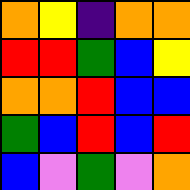[["orange", "yellow", "indigo", "orange", "orange"], ["red", "red", "green", "blue", "yellow"], ["orange", "orange", "red", "blue", "blue"], ["green", "blue", "red", "blue", "red"], ["blue", "violet", "green", "violet", "orange"]]